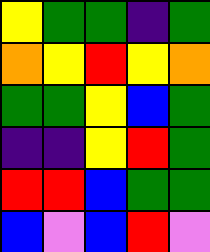[["yellow", "green", "green", "indigo", "green"], ["orange", "yellow", "red", "yellow", "orange"], ["green", "green", "yellow", "blue", "green"], ["indigo", "indigo", "yellow", "red", "green"], ["red", "red", "blue", "green", "green"], ["blue", "violet", "blue", "red", "violet"]]